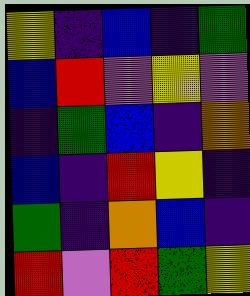[["yellow", "indigo", "blue", "indigo", "green"], ["blue", "red", "violet", "yellow", "violet"], ["indigo", "green", "blue", "indigo", "orange"], ["blue", "indigo", "red", "yellow", "indigo"], ["green", "indigo", "orange", "blue", "indigo"], ["red", "violet", "red", "green", "yellow"]]